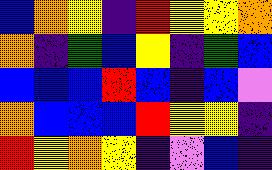[["blue", "orange", "yellow", "indigo", "red", "yellow", "yellow", "orange"], ["orange", "indigo", "green", "blue", "yellow", "indigo", "green", "blue"], ["blue", "blue", "blue", "red", "blue", "indigo", "blue", "violet"], ["orange", "blue", "blue", "blue", "red", "yellow", "yellow", "indigo"], ["red", "yellow", "orange", "yellow", "indigo", "violet", "blue", "indigo"]]